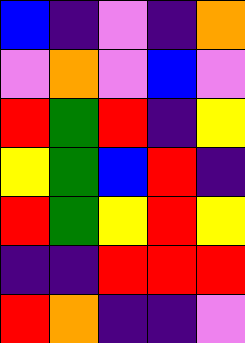[["blue", "indigo", "violet", "indigo", "orange"], ["violet", "orange", "violet", "blue", "violet"], ["red", "green", "red", "indigo", "yellow"], ["yellow", "green", "blue", "red", "indigo"], ["red", "green", "yellow", "red", "yellow"], ["indigo", "indigo", "red", "red", "red"], ["red", "orange", "indigo", "indigo", "violet"]]